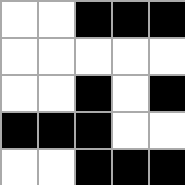[["white", "white", "black", "black", "black"], ["white", "white", "white", "white", "white"], ["white", "white", "black", "white", "black"], ["black", "black", "black", "white", "white"], ["white", "white", "black", "black", "black"]]